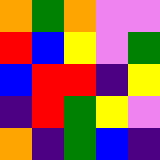[["orange", "green", "orange", "violet", "violet"], ["red", "blue", "yellow", "violet", "green"], ["blue", "red", "red", "indigo", "yellow"], ["indigo", "red", "green", "yellow", "violet"], ["orange", "indigo", "green", "blue", "indigo"]]